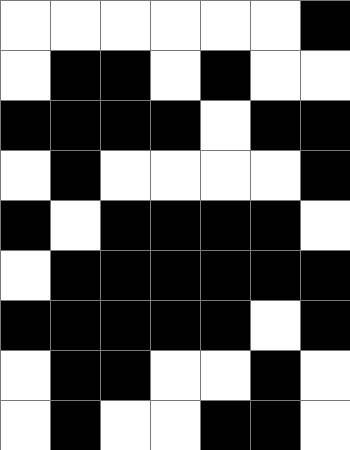[["white", "white", "white", "white", "white", "white", "black"], ["white", "black", "black", "white", "black", "white", "white"], ["black", "black", "black", "black", "white", "black", "black"], ["white", "black", "white", "white", "white", "white", "black"], ["black", "white", "black", "black", "black", "black", "white"], ["white", "black", "black", "black", "black", "black", "black"], ["black", "black", "black", "black", "black", "white", "black"], ["white", "black", "black", "white", "white", "black", "white"], ["white", "black", "white", "white", "black", "black", "white"]]